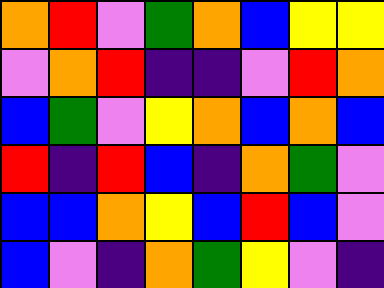[["orange", "red", "violet", "green", "orange", "blue", "yellow", "yellow"], ["violet", "orange", "red", "indigo", "indigo", "violet", "red", "orange"], ["blue", "green", "violet", "yellow", "orange", "blue", "orange", "blue"], ["red", "indigo", "red", "blue", "indigo", "orange", "green", "violet"], ["blue", "blue", "orange", "yellow", "blue", "red", "blue", "violet"], ["blue", "violet", "indigo", "orange", "green", "yellow", "violet", "indigo"]]